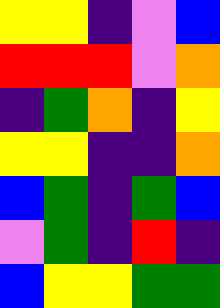[["yellow", "yellow", "indigo", "violet", "blue"], ["red", "red", "red", "violet", "orange"], ["indigo", "green", "orange", "indigo", "yellow"], ["yellow", "yellow", "indigo", "indigo", "orange"], ["blue", "green", "indigo", "green", "blue"], ["violet", "green", "indigo", "red", "indigo"], ["blue", "yellow", "yellow", "green", "green"]]